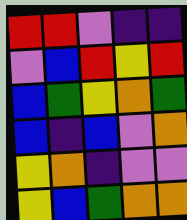[["red", "red", "violet", "indigo", "indigo"], ["violet", "blue", "red", "yellow", "red"], ["blue", "green", "yellow", "orange", "green"], ["blue", "indigo", "blue", "violet", "orange"], ["yellow", "orange", "indigo", "violet", "violet"], ["yellow", "blue", "green", "orange", "orange"]]